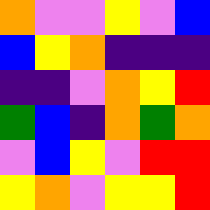[["orange", "violet", "violet", "yellow", "violet", "blue"], ["blue", "yellow", "orange", "indigo", "indigo", "indigo"], ["indigo", "indigo", "violet", "orange", "yellow", "red"], ["green", "blue", "indigo", "orange", "green", "orange"], ["violet", "blue", "yellow", "violet", "red", "red"], ["yellow", "orange", "violet", "yellow", "yellow", "red"]]